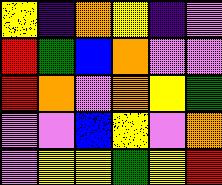[["yellow", "indigo", "orange", "yellow", "indigo", "violet"], ["red", "green", "blue", "orange", "violet", "violet"], ["red", "orange", "violet", "orange", "yellow", "green"], ["violet", "violet", "blue", "yellow", "violet", "orange"], ["violet", "yellow", "yellow", "green", "yellow", "red"]]